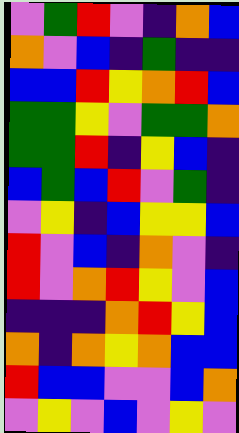[["violet", "green", "red", "violet", "indigo", "orange", "blue"], ["orange", "violet", "blue", "indigo", "green", "indigo", "indigo"], ["blue", "blue", "red", "yellow", "orange", "red", "blue"], ["green", "green", "yellow", "violet", "green", "green", "orange"], ["green", "green", "red", "indigo", "yellow", "blue", "indigo"], ["blue", "green", "blue", "red", "violet", "green", "indigo"], ["violet", "yellow", "indigo", "blue", "yellow", "yellow", "blue"], ["red", "violet", "blue", "indigo", "orange", "violet", "indigo"], ["red", "violet", "orange", "red", "yellow", "violet", "blue"], ["indigo", "indigo", "indigo", "orange", "red", "yellow", "blue"], ["orange", "indigo", "orange", "yellow", "orange", "blue", "blue"], ["red", "blue", "blue", "violet", "violet", "blue", "orange"], ["violet", "yellow", "violet", "blue", "violet", "yellow", "violet"]]